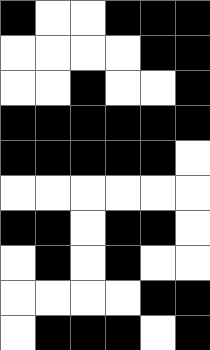[["black", "white", "white", "black", "black", "black"], ["white", "white", "white", "white", "black", "black"], ["white", "white", "black", "white", "white", "black"], ["black", "black", "black", "black", "black", "black"], ["black", "black", "black", "black", "black", "white"], ["white", "white", "white", "white", "white", "white"], ["black", "black", "white", "black", "black", "white"], ["white", "black", "white", "black", "white", "white"], ["white", "white", "white", "white", "black", "black"], ["white", "black", "black", "black", "white", "black"]]